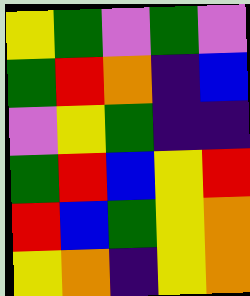[["yellow", "green", "violet", "green", "violet"], ["green", "red", "orange", "indigo", "blue"], ["violet", "yellow", "green", "indigo", "indigo"], ["green", "red", "blue", "yellow", "red"], ["red", "blue", "green", "yellow", "orange"], ["yellow", "orange", "indigo", "yellow", "orange"]]